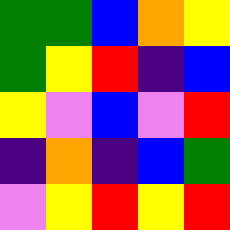[["green", "green", "blue", "orange", "yellow"], ["green", "yellow", "red", "indigo", "blue"], ["yellow", "violet", "blue", "violet", "red"], ["indigo", "orange", "indigo", "blue", "green"], ["violet", "yellow", "red", "yellow", "red"]]